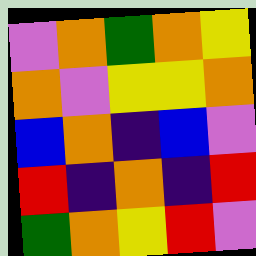[["violet", "orange", "green", "orange", "yellow"], ["orange", "violet", "yellow", "yellow", "orange"], ["blue", "orange", "indigo", "blue", "violet"], ["red", "indigo", "orange", "indigo", "red"], ["green", "orange", "yellow", "red", "violet"]]